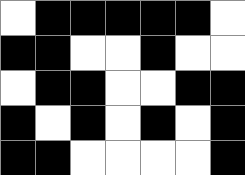[["white", "black", "black", "black", "black", "black", "white"], ["black", "black", "white", "white", "black", "white", "white"], ["white", "black", "black", "white", "white", "black", "black"], ["black", "white", "black", "white", "black", "white", "black"], ["black", "black", "white", "white", "white", "white", "black"]]